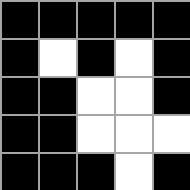[["black", "black", "black", "black", "black"], ["black", "white", "black", "white", "black"], ["black", "black", "white", "white", "black"], ["black", "black", "white", "white", "white"], ["black", "black", "black", "white", "black"]]